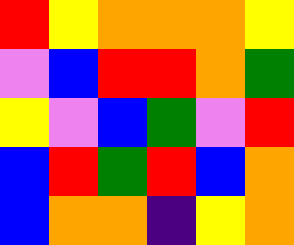[["red", "yellow", "orange", "orange", "orange", "yellow"], ["violet", "blue", "red", "red", "orange", "green"], ["yellow", "violet", "blue", "green", "violet", "red"], ["blue", "red", "green", "red", "blue", "orange"], ["blue", "orange", "orange", "indigo", "yellow", "orange"]]